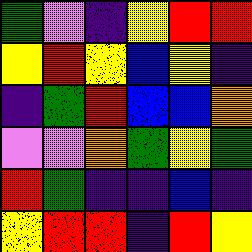[["green", "violet", "indigo", "yellow", "red", "red"], ["yellow", "red", "yellow", "blue", "yellow", "indigo"], ["indigo", "green", "red", "blue", "blue", "orange"], ["violet", "violet", "orange", "green", "yellow", "green"], ["red", "green", "indigo", "indigo", "blue", "indigo"], ["yellow", "red", "red", "indigo", "red", "yellow"]]